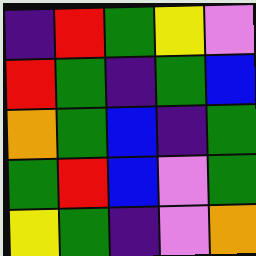[["indigo", "red", "green", "yellow", "violet"], ["red", "green", "indigo", "green", "blue"], ["orange", "green", "blue", "indigo", "green"], ["green", "red", "blue", "violet", "green"], ["yellow", "green", "indigo", "violet", "orange"]]